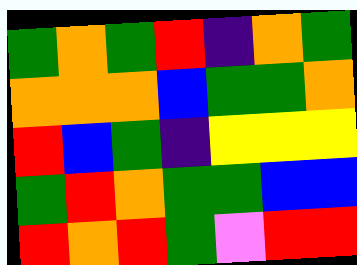[["green", "orange", "green", "red", "indigo", "orange", "green"], ["orange", "orange", "orange", "blue", "green", "green", "orange"], ["red", "blue", "green", "indigo", "yellow", "yellow", "yellow"], ["green", "red", "orange", "green", "green", "blue", "blue"], ["red", "orange", "red", "green", "violet", "red", "red"]]